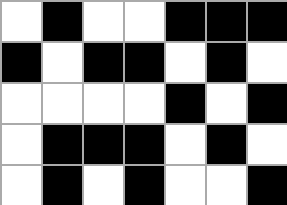[["white", "black", "white", "white", "black", "black", "black"], ["black", "white", "black", "black", "white", "black", "white"], ["white", "white", "white", "white", "black", "white", "black"], ["white", "black", "black", "black", "white", "black", "white"], ["white", "black", "white", "black", "white", "white", "black"]]